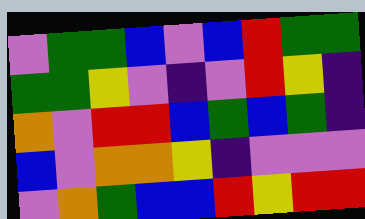[["violet", "green", "green", "blue", "violet", "blue", "red", "green", "green"], ["green", "green", "yellow", "violet", "indigo", "violet", "red", "yellow", "indigo"], ["orange", "violet", "red", "red", "blue", "green", "blue", "green", "indigo"], ["blue", "violet", "orange", "orange", "yellow", "indigo", "violet", "violet", "violet"], ["violet", "orange", "green", "blue", "blue", "red", "yellow", "red", "red"]]